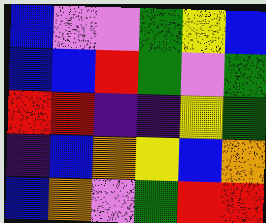[["blue", "violet", "violet", "green", "yellow", "blue"], ["blue", "blue", "red", "green", "violet", "green"], ["red", "red", "indigo", "indigo", "yellow", "green"], ["indigo", "blue", "orange", "yellow", "blue", "orange"], ["blue", "orange", "violet", "green", "red", "red"]]